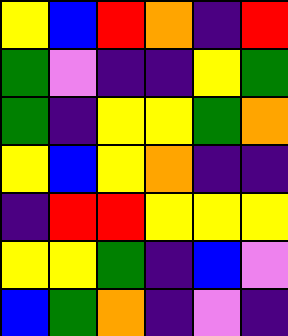[["yellow", "blue", "red", "orange", "indigo", "red"], ["green", "violet", "indigo", "indigo", "yellow", "green"], ["green", "indigo", "yellow", "yellow", "green", "orange"], ["yellow", "blue", "yellow", "orange", "indigo", "indigo"], ["indigo", "red", "red", "yellow", "yellow", "yellow"], ["yellow", "yellow", "green", "indigo", "blue", "violet"], ["blue", "green", "orange", "indigo", "violet", "indigo"]]